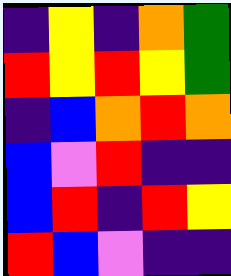[["indigo", "yellow", "indigo", "orange", "green"], ["red", "yellow", "red", "yellow", "green"], ["indigo", "blue", "orange", "red", "orange"], ["blue", "violet", "red", "indigo", "indigo"], ["blue", "red", "indigo", "red", "yellow"], ["red", "blue", "violet", "indigo", "indigo"]]